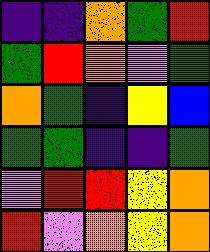[["indigo", "indigo", "orange", "green", "red"], ["green", "red", "orange", "violet", "green"], ["orange", "green", "indigo", "yellow", "blue"], ["green", "green", "indigo", "indigo", "green"], ["violet", "red", "red", "yellow", "orange"], ["red", "violet", "orange", "yellow", "orange"]]